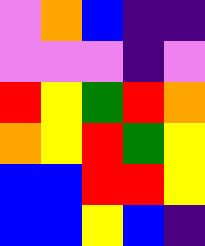[["violet", "orange", "blue", "indigo", "indigo"], ["violet", "violet", "violet", "indigo", "violet"], ["red", "yellow", "green", "red", "orange"], ["orange", "yellow", "red", "green", "yellow"], ["blue", "blue", "red", "red", "yellow"], ["blue", "blue", "yellow", "blue", "indigo"]]